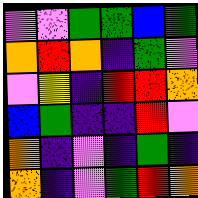[["violet", "violet", "green", "green", "blue", "green"], ["orange", "red", "orange", "indigo", "green", "violet"], ["violet", "yellow", "indigo", "red", "red", "orange"], ["blue", "green", "indigo", "indigo", "red", "violet"], ["orange", "indigo", "violet", "indigo", "green", "indigo"], ["orange", "indigo", "violet", "green", "red", "orange"]]